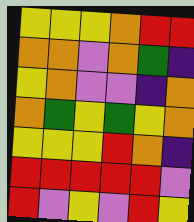[["yellow", "yellow", "yellow", "orange", "red", "red"], ["orange", "orange", "violet", "orange", "green", "indigo"], ["yellow", "orange", "violet", "violet", "indigo", "orange"], ["orange", "green", "yellow", "green", "yellow", "orange"], ["yellow", "yellow", "yellow", "red", "orange", "indigo"], ["red", "red", "red", "red", "red", "violet"], ["red", "violet", "yellow", "violet", "red", "yellow"]]